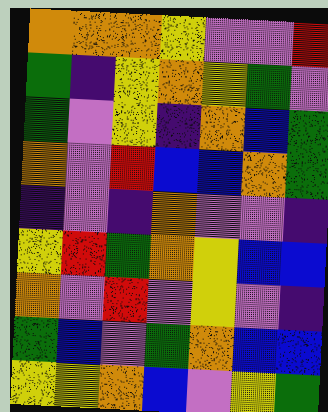[["orange", "orange", "orange", "yellow", "violet", "violet", "red"], ["green", "indigo", "yellow", "orange", "yellow", "green", "violet"], ["green", "violet", "yellow", "indigo", "orange", "blue", "green"], ["orange", "violet", "red", "blue", "blue", "orange", "green"], ["indigo", "violet", "indigo", "orange", "violet", "violet", "indigo"], ["yellow", "red", "green", "orange", "yellow", "blue", "blue"], ["orange", "violet", "red", "violet", "yellow", "violet", "indigo"], ["green", "blue", "violet", "green", "orange", "blue", "blue"], ["yellow", "yellow", "orange", "blue", "violet", "yellow", "green"]]